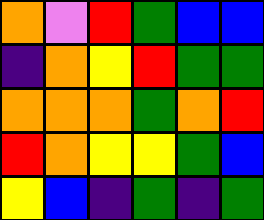[["orange", "violet", "red", "green", "blue", "blue"], ["indigo", "orange", "yellow", "red", "green", "green"], ["orange", "orange", "orange", "green", "orange", "red"], ["red", "orange", "yellow", "yellow", "green", "blue"], ["yellow", "blue", "indigo", "green", "indigo", "green"]]